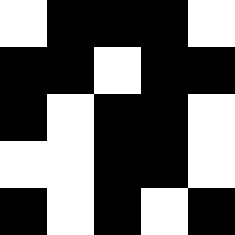[["white", "black", "black", "black", "white"], ["black", "black", "white", "black", "black"], ["black", "white", "black", "black", "white"], ["white", "white", "black", "black", "white"], ["black", "white", "black", "white", "black"]]